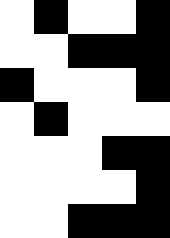[["white", "black", "white", "white", "black"], ["white", "white", "black", "black", "black"], ["black", "white", "white", "white", "black"], ["white", "black", "white", "white", "white"], ["white", "white", "white", "black", "black"], ["white", "white", "white", "white", "black"], ["white", "white", "black", "black", "black"]]